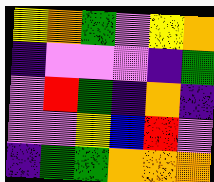[["yellow", "orange", "green", "violet", "yellow", "orange"], ["indigo", "violet", "violet", "violet", "indigo", "green"], ["violet", "red", "green", "indigo", "orange", "indigo"], ["violet", "violet", "yellow", "blue", "red", "violet"], ["indigo", "green", "green", "orange", "orange", "orange"]]